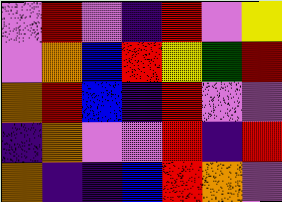[["violet", "red", "violet", "indigo", "red", "violet", "yellow"], ["violet", "orange", "blue", "red", "yellow", "green", "red"], ["orange", "red", "blue", "indigo", "red", "violet", "violet"], ["indigo", "orange", "violet", "violet", "red", "indigo", "red"], ["orange", "indigo", "indigo", "blue", "red", "orange", "violet"]]